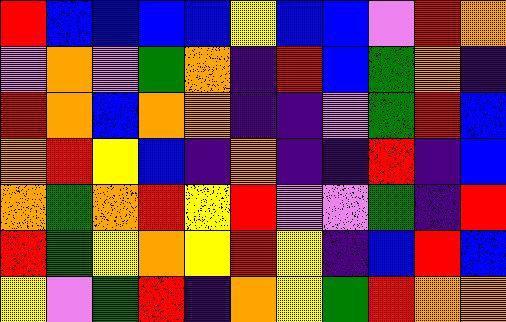[["red", "blue", "blue", "blue", "blue", "yellow", "blue", "blue", "violet", "red", "orange"], ["violet", "orange", "violet", "green", "orange", "indigo", "red", "blue", "green", "orange", "indigo"], ["red", "orange", "blue", "orange", "orange", "indigo", "indigo", "violet", "green", "red", "blue"], ["orange", "red", "yellow", "blue", "indigo", "orange", "indigo", "indigo", "red", "indigo", "blue"], ["orange", "green", "orange", "red", "yellow", "red", "violet", "violet", "green", "indigo", "red"], ["red", "green", "yellow", "orange", "yellow", "red", "yellow", "indigo", "blue", "red", "blue"], ["yellow", "violet", "green", "red", "indigo", "orange", "yellow", "green", "red", "orange", "orange"]]